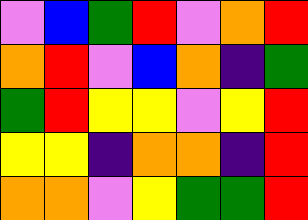[["violet", "blue", "green", "red", "violet", "orange", "red"], ["orange", "red", "violet", "blue", "orange", "indigo", "green"], ["green", "red", "yellow", "yellow", "violet", "yellow", "red"], ["yellow", "yellow", "indigo", "orange", "orange", "indigo", "red"], ["orange", "orange", "violet", "yellow", "green", "green", "red"]]